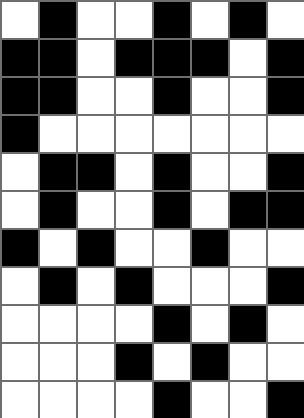[["white", "black", "white", "white", "black", "white", "black", "white"], ["black", "black", "white", "black", "black", "black", "white", "black"], ["black", "black", "white", "white", "black", "white", "white", "black"], ["black", "white", "white", "white", "white", "white", "white", "white"], ["white", "black", "black", "white", "black", "white", "white", "black"], ["white", "black", "white", "white", "black", "white", "black", "black"], ["black", "white", "black", "white", "white", "black", "white", "white"], ["white", "black", "white", "black", "white", "white", "white", "black"], ["white", "white", "white", "white", "black", "white", "black", "white"], ["white", "white", "white", "black", "white", "black", "white", "white"], ["white", "white", "white", "white", "black", "white", "white", "black"]]